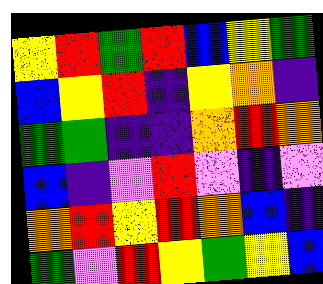[["yellow", "red", "green", "red", "blue", "yellow", "green"], ["blue", "yellow", "red", "indigo", "yellow", "orange", "indigo"], ["green", "green", "indigo", "indigo", "orange", "red", "orange"], ["blue", "indigo", "violet", "red", "violet", "indigo", "violet"], ["orange", "red", "yellow", "red", "orange", "blue", "indigo"], ["green", "violet", "red", "yellow", "green", "yellow", "blue"]]